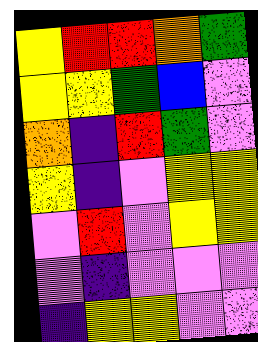[["yellow", "red", "red", "orange", "green"], ["yellow", "yellow", "green", "blue", "violet"], ["orange", "indigo", "red", "green", "violet"], ["yellow", "indigo", "violet", "yellow", "yellow"], ["violet", "red", "violet", "yellow", "yellow"], ["violet", "indigo", "violet", "violet", "violet"], ["indigo", "yellow", "yellow", "violet", "violet"]]